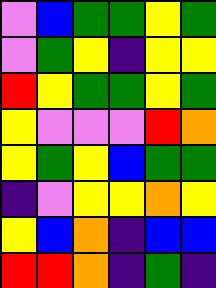[["violet", "blue", "green", "green", "yellow", "green"], ["violet", "green", "yellow", "indigo", "yellow", "yellow"], ["red", "yellow", "green", "green", "yellow", "green"], ["yellow", "violet", "violet", "violet", "red", "orange"], ["yellow", "green", "yellow", "blue", "green", "green"], ["indigo", "violet", "yellow", "yellow", "orange", "yellow"], ["yellow", "blue", "orange", "indigo", "blue", "blue"], ["red", "red", "orange", "indigo", "green", "indigo"]]